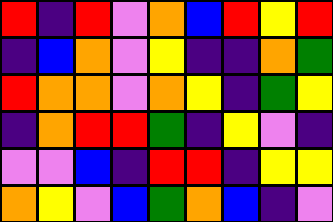[["red", "indigo", "red", "violet", "orange", "blue", "red", "yellow", "red"], ["indigo", "blue", "orange", "violet", "yellow", "indigo", "indigo", "orange", "green"], ["red", "orange", "orange", "violet", "orange", "yellow", "indigo", "green", "yellow"], ["indigo", "orange", "red", "red", "green", "indigo", "yellow", "violet", "indigo"], ["violet", "violet", "blue", "indigo", "red", "red", "indigo", "yellow", "yellow"], ["orange", "yellow", "violet", "blue", "green", "orange", "blue", "indigo", "violet"]]